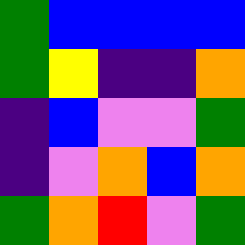[["green", "blue", "blue", "blue", "blue"], ["green", "yellow", "indigo", "indigo", "orange"], ["indigo", "blue", "violet", "violet", "green"], ["indigo", "violet", "orange", "blue", "orange"], ["green", "orange", "red", "violet", "green"]]